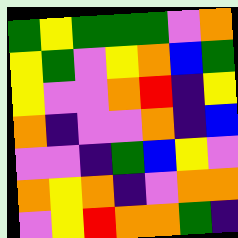[["green", "yellow", "green", "green", "green", "violet", "orange"], ["yellow", "green", "violet", "yellow", "orange", "blue", "green"], ["yellow", "violet", "violet", "orange", "red", "indigo", "yellow"], ["orange", "indigo", "violet", "violet", "orange", "indigo", "blue"], ["violet", "violet", "indigo", "green", "blue", "yellow", "violet"], ["orange", "yellow", "orange", "indigo", "violet", "orange", "orange"], ["violet", "yellow", "red", "orange", "orange", "green", "indigo"]]